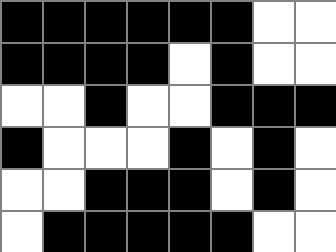[["black", "black", "black", "black", "black", "black", "white", "white"], ["black", "black", "black", "black", "white", "black", "white", "white"], ["white", "white", "black", "white", "white", "black", "black", "black"], ["black", "white", "white", "white", "black", "white", "black", "white"], ["white", "white", "black", "black", "black", "white", "black", "white"], ["white", "black", "black", "black", "black", "black", "white", "white"]]